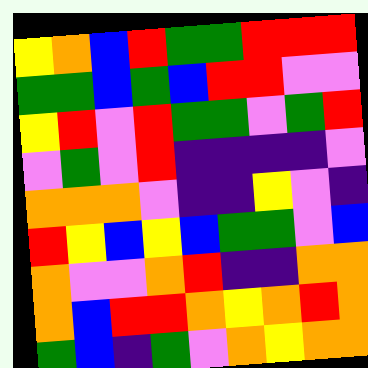[["yellow", "orange", "blue", "red", "green", "green", "red", "red", "red"], ["green", "green", "blue", "green", "blue", "red", "red", "violet", "violet"], ["yellow", "red", "violet", "red", "green", "green", "violet", "green", "red"], ["violet", "green", "violet", "red", "indigo", "indigo", "indigo", "indigo", "violet"], ["orange", "orange", "orange", "violet", "indigo", "indigo", "yellow", "violet", "indigo"], ["red", "yellow", "blue", "yellow", "blue", "green", "green", "violet", "blue"], ["orange", "violet", "violet", "orange", "red", "indigo", "indigo", "orange", "orange"], ["orange", "blue", "red", "red", "orange", "yellow", "orange", "red", "orange"], ["green", "blue", "indigo", "green", "violet", "orange", "yellow", "orange", "orange"]]